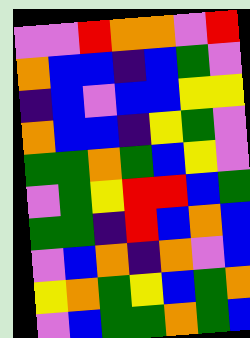[["violet", "violet", "red", "orange", "orange", "violet", "red"], ["orange", "blue", "blue", "indigo", "blue", "green", "violet"], ["indigo", "blue", "violet", "blue", "blue", "yellow", "yellow"], ["orange", "blue", "blue", "indigo", "yellow", "green", "violet"], ["green", "green", "orange", "green", "blue", "yellow", "violet"], ["violet", "green", "yellow", "red", "red", "blue", "green"], ["green", "green", "indigo", "red", "blue", "orange", "blue"], ["violet", "blue", "orange", "indigo", "orange", "violet", "blue"], ["yellow", "orange", "green", "yellow", "blue", "green", "orange"], ["violet", "blue", "green", "green", "orange", "green", "blue"]]